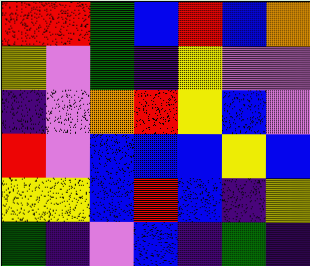[["red", "red", "green", "blue", "red", "blue", "orange"], ["yellow", "violet", "green", "indigo", "yellow", "violet", "violet"], ["indigo", "violet", "orange", "red", "yellow", "blue", "violet"], ["red", "violet", "blue", "blue", "blue", "yellow", "blue"], ["yellow", "yellow", "blue", "red", "blue", "indigo", "yellow"], ["green", "indigo", "violet", "blue", "indigo", "green", "indigo"]]